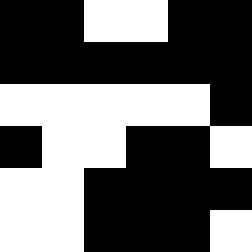[["black", "black", "white", "white", "black", "black"], ["black", "black", "black", "black", "black", "black"], ["white", "white", "white", "white", "white", "black"], ["black", "white", "white", "black", "black", "white"], ["white", "white", "black", "black", "black", "black"], ["white", "white", "black", "black", "black", "white"]]